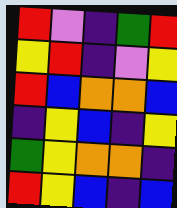[["red", "violet", "indigo", "green", "red"], ["yellow", "red", "indigo", "violet", "yellow"], ["red", "blue", "orange", "orange", "blue"], ["indigo", "yellow", "blue", "indigo", "yellow"], ["green", "yellow", "orange", "orange", "indigo"], ["red", "yellow", "blue", "indigo", "blue"]]